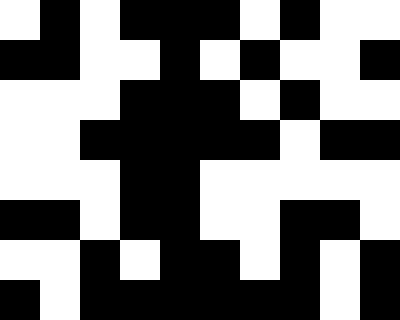[["white", "black", "white", "black", "black", "black", "white", "black", "white", "white"], ["black", "black", "white", "white", "black", "white", "black", "white", "white", "black"], ["white", "white", "white", "black", "black", "black", "white", "black", "white", "white"], ["white", "white", "black", "black", "black", "black", "black", "white", "black", "black"], ["white", "white", "white", "black", "black", "white", "white", "white", "white", "white"], ["black", "black", "white", "black", "black", "white", "white", "black", "black", "white"], ["white", "white", "black", "white", "black", "black", "white", "black", "white", "black"], ["black", "white", "black", "black", "black", "black", "black", "black", "white", "black"]]